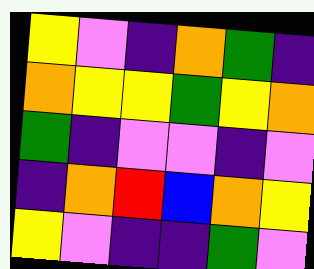[["yellow", "violet", "indigo", "orange", "green", "indigo"], ["orange", "yellow", "yellow", "green", "yellow", "orange"], ["green", "indigo", "violet", "violet", "indigo", "violet"], ["indigo", "orange", "red", "blue", "orange", "yellow"], ["yellow", "violet", "indigo", "indigo", "green", "violet"]]